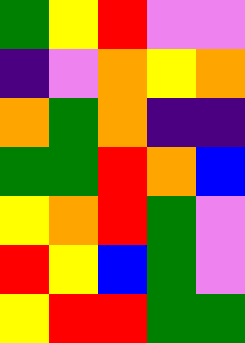[["green", "yellow", "red", "violet", "violet"], ["indigo", "violet", "orange", "yellow", "orange"], ["orange", "green", "orange", "indigo", "indigo"], ["green", "green", "red", "orange", "blue"], ["yellow", "orange", "red", "green", "violet"], ["red", "yellow", "blue", "green", "violet"], ["yellow", "red", "red", "green", "green"]]